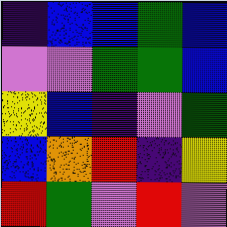[["indigo", "blue", "blue", "green", "blue"], ["violet", "violet", "green", "green", "blue"], ["yellow", "blue", "indigo", "violet", "green"], ["blue", "orange", "red", "indigo", "yellow"], ["red", "green", "violet", "red", "violet"]]